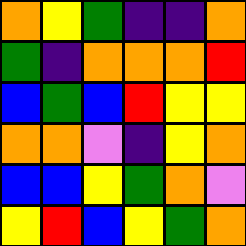[["orange", "yellow", "green", "indigo", "indigo", "orange"], ["green", "indigo", "orange", "orange", "orange", "red"], ["blue", "green", "blue", "red", "yellow", "yellow"], ["orange", "orange", "violet", "indigo", "yellow", "orange"], ["blue", "blue", "yellow", "green", "orange", "violet"], ["yellow", "red", "blue", "yellow", "green", "orange"]]